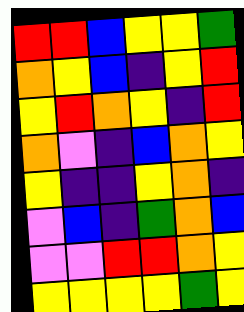[["red", "red", "blue", "yellow", "yellow", "green"], ["orange", "yellow", "blue", "indigo", "yellow", "red"], ["yellow", "red", "orange", "yellow", "indigo", "red"], ["orange", "violet", "indigo", "blue", "orange", "yellow"], ["yellow", "indigo", "indigo", "yellow", "orange", "indigo"], ["violet", "blue", "indigo", "green", "orange", "blue"], ["violet", "violet", "red", "red", "orange", "yellow"], ["yellow", "yellow", "yellow", "yellow", "green", "yellow"]]